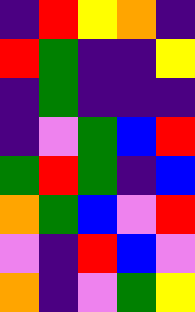[["indigo", "red", "yellow", "orange", "indigo"], ["red", "green", "indigo", "indigo", "yellow"], ["indigo", "green", "indigo", "indigo", "indigo"], ["indigo", "violet", "green", "blue", "red"], ["green", "red", "green", "indigo", "blue"], ["orange", "green", "blue", "violet", "red"], ["violet", "indigo", "red", "blue", "violet"], ["orange", "indigo", "violet", "green", "yellow"]]